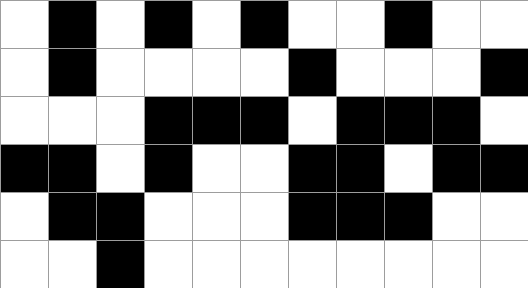[["white", "black", "white", "black", "white", "black", "white", "white", "black", "white", "white"], ["white", "black", "white", "white", "white", "white", "black", "white", "white", "white", "black"], ["white", "white", "white", "black", "black", "black", "white", "black", "black", "black", "white"], ["black", "black", "white", "black", "white", "white", "black", "black", "white", "black", "black"], ["white", "black", "black", "white", "white", "white", "black", "black", "black", "white", "white"], ["white", "white", "black", "white", "white", "white", "white", "white", "white", "white", "white"]]